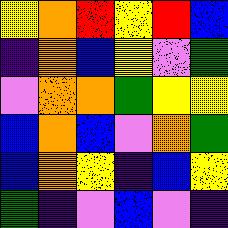[["yellow", "orange", "red", "yellow", "red", "blue"], ["indigo", "orange", "blue", "yellow", "violet", "green"], ["violet", "orange", "orange", "green", "yellow", "yellow"], ["blue", "orange", "blue", "violet", "orange", "green"], ["blue", "orange", "yellow", "indigo", "blue", "yellow"], ["green", "indigo", "violet", "blue", "violet", "indigo"]]